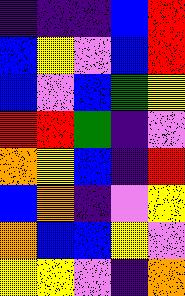[["indigo", "indigo", "indigo", "blue", "red"], ["blue", "yellow", "violet", "blue", "red"], ["blue", "violet", "blue", "green", "yellow"], ["red", "red", "green", "indigo", "violet"], ["orange", "yellow", "blue", "indigo", "red"], ["blue", "orange", "indigo", "violet", "yellow"], ["orange", "blue", "blue", "yellow", "violet"], ["yellow", "yellow", "violet", "indigo", "orange"]]